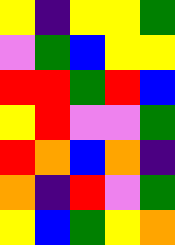[["yellow", "indigo", "yellow", "yellow", "green"], ["violet", "green", "blue", "yellow", "yellow"], ["red", "red", "green", "red", "blue"], ["yellow", "red", "violet", "violet", "green"], ["red", "orange", "blue", "orange", "indigo"], ["orange", "indigo", "red", "violet", "green"], ["yellow", "blue", "green", "yellow", "orange"]]